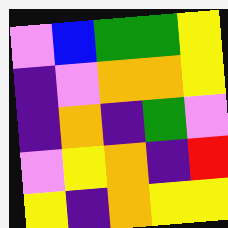[["violet", "blue", "green", "green", "yellow"], ["indigo", "violet", "orange", "orange", "yellow"], ["indigo", "orange", "indigo", "green", "violet"], ["violet", "yellow", "orange", "indigo", "red"], ["yellow", "indigo", "orange", "yellow", "yellow"]]